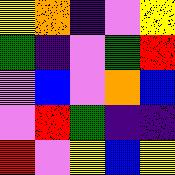[["yellow", "orange", "indigo", "violet", "yellow"], ["green", "indigo", "violet", "green", "red"], ["violet", "blue", "violet", "orange", "blue"], ["violet", "red", "green", "indigo", "indigo"], ["red", "violet", "yellow", "blue", "yellow"]]